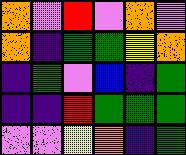[["orange", "violet", "red", "violet", "orange", "violet"], ["orange", "indigo", "green", "green", "yellow", "orange"], ["indigo", "green", "violet", "blue", "indigo", "green"], ["indigo", "indigo", "red", "green", "green", "green"], ["violet", "violet", "yellow", "orange", "indigo", "green"]]